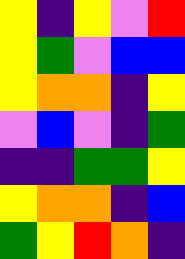[["yellow", "indigo", "yellow", "violet", "red"], ["yellow", "green", "violet", "blue", "blue"], ["yellow", "orange", "orange", "indigo", "yellow"], ["violet", "blue", "violet", "indigo", "green"], ["indigo", "indigo", "green", "green", "yellow"], ["yellow", "orange", "orange", "indigo", "blue"], ["green", "yellow", "red", "orange", "indigo"]]